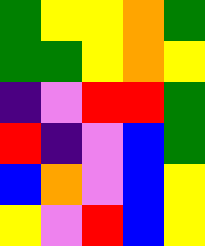[["green", "yellow", "yellow", "orange", "green"], ["green", "green", "yellow", "orange", "yellow"], ["indigo", "violet", "red", "red", "green"], ["red", "indigo", "violet", "blue", "green"], ["blue", "orange", "violet", "blue", "yellow"], ["yellow", "violet", "red", "blue", "yellow"]]